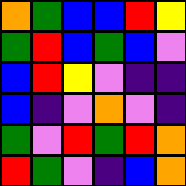[["orange", "green", "blue", "blue", "red", "yellow"], ["green", "red", "blue", "green", "blue", "violet"], ["blue", "red", "yellow", "violet", "indigo", "indigo"], ["blue", "indigo", "violet", "orange", "violet", "indigo"], ["green", "violet", "red", "green", "red", "orange"], ["red", "green", "violet", "indigo", "blue", "orange"]]